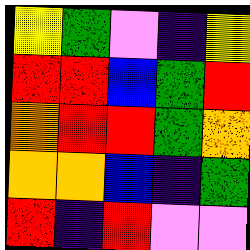[["yellow", "green", "violet", "indigo", "yellow"], ["red", "red", "blue", "green", "red"], ["orange", "red", "red", "green", "orange"], ["orange", "orange", "blue", "indigo", "green"], ["red", "indigo", "red", "violet", "violet"]]